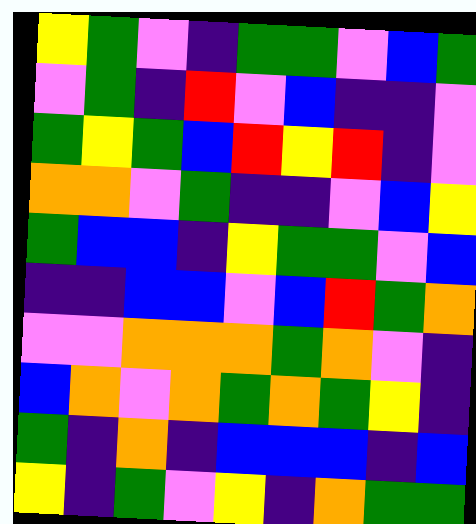[["yellow", "green", "violet", "indigo", "green", "green", "violet", "blue", "green"], ["violet", "green", "indigo", "red", "violet", "blue", "indigo", "indigo", "violet"], ["green", "yellow", "green", "blue", "red", "yellow", "red", "indigo", "violet"], ["orange", "orange", "violet", "green", "indigo", "indigo", "violet", "blue", "yellow"], ["green", "blue", "blue", "indigo", "yellow", "green", "green", "violet", "blue"], ["indigo", "indigo", "blue", "blue", "violet", "blue", "red", "green", "orange"], ["violet", "violet", "orange", "orange", "orange", "green", "orange", "violet", "indigo"], ["blue", "orange", "violet", "orange", "green", "orange", "green", "yellow", "indigo"], ["green", "indigo", "orange", "indigo", "blue", "blue", "blue", "indigo", "blue"], ["yellow", "indigo", "green", "violet", "yellow", "indigo", "orange", "green", "green"]]